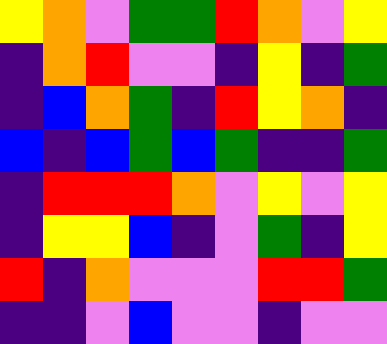[["yellow", "orange", "violet", "green", "green", "red", "orange", "violet", "yellow"], ["indigo", "orange", "red", "violet", "violet", "indigo", "yellow", "indigo", "green"], ["indigo", "blue", "orange", "green", "indigo", "red", "yellow", "orange", "indigo"], ["blue", "indigo", "blue", "green", "blue", "green", "indigo", "indigo", "green"], ["indigo", "red", "red", "red", "orange", "violet", "yellow", "violet", "yellow"], ["indigo", "yellow", "yellow", "blue", "indigo", "violet", "green", "indigo", "yellow"], ["red", "indigo", "orange", "violet", "violet", "violet", "red", "red", "green"], ["indigo", "indigo", "violet", "blue", "violet", "violet", "indigo", "violet", "violet"]]